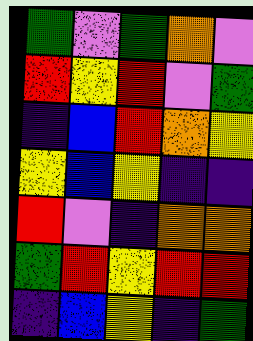[["green", "violet", "green", "orange", "violet"], ["red", "yellow", "red", "violet", "green"], ["indigo", "blue", "red", "orange", "yellow"], ["yellow", "blue", "yellow", "indigo", "indigo"], ["red", "violet", "indigo", "orange", "orange"], ["green", "red", "yellow", "red", "red"], ["indigo", "blue", "yellow", "indigo", "green"]]